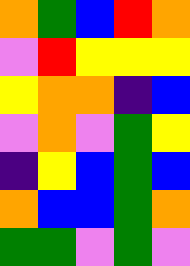[["orange", "green", "blue", "red", "orange"], ["violet", "red", "yellow", "yellow", "yellow"], ["yellow", "orange", "orange", "indigo", "blue"], ["violet", "orange", "violet", "green", "yellow"], ["indigo", "yellow", "blue", "green", "blue"], ["orange", "blue", "blue", "green", "orange"], ["green", "green", "violet", "green", "violet"]]